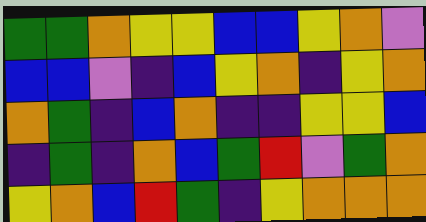[["green", "green", "orange", "yellow", "yellow", "blue", "blue", "yellow", "orange", "violet"], ["blue", "blue", "violet", "indigo", "blue", "yellow", "orange", "indigo", "yellow", "orange"], ["orange", "green", "indigo", "blue", "orange", "indigo", "indigo", "yellow", "yellow", "blue"], ["indigo", "green", "indigo", "orange", "blue", "green", "red", "violet", "green", "orange"], ["yellow", "orange", "blue", "red", "green", "indigo", "yellow", "orange", "orange", "orange"]]